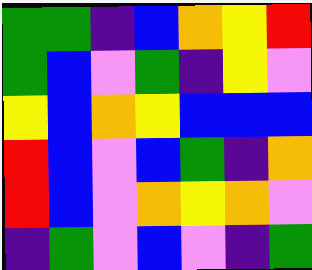[["green", "green", "indigo", "blue", "orange", "yellow", "red"], ["green", "blue", "violet", "green", "indigo", "yellow", "violet"], ["yellow", "blue", "orange", "yellow", "blue", "blue", "blue"], ["red", "blue", "violet", "blue", "green", "indigo", "orange"], ["red", "blue", "violet", "orange", "yellow", "orange", "violet"], ["indigo", "green", "violet", "blue", "violet", "indigo", "green"]]